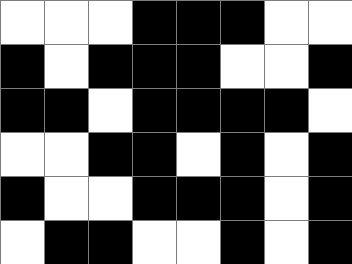[["white", "white", "white", "black", "black", "black", "white", "white"], ["black", "white", "black", "black", "black", "white", "white", "black"], ["black", "black", "white", "black", "black", "black", "black", "white"], ["white", "white", "black", "black", "white", "black", "white", "black"], ["black", "white", "white", "black", "black", "black", "white", "black"], ["white", "black", "black", "white", "white", "black", "white", "black"]]